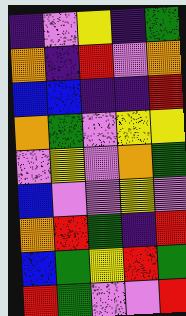[["indigo", "violet", "yellow", "indigo", "green"], ["orange", "indigo", "red", "violet", "orange"], ["blue", "blue", "indigo", "indigo", "red"], ["orange", "green", "violet", "yellow", "yellow"], ["violet", "yellow", "violet", "orange", "green"], ["blue", "violet", "violet", "yellow", "violet"], ["orange", "red", "green", "indigo", "red"], ["blue", "green", "yellow", "red", "green"], ["red", "green", "violet", "violet", "red"]]